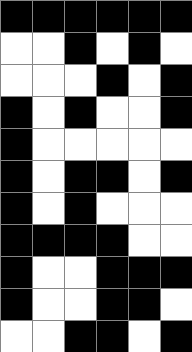[["black", "black", "black", "black", "black", "black"], ["white", "white", "black", "white", "black", "white"], ["white", "white", "white", "black", "white", "black"], ["black", "white", "black", "white", "white", "black"], ["black", "white", "white", "white", "white", "white"], ["black", "white", "black", "black", "white", "black"], ["black", "white", "black", "white", "white", "white"], ["black", "black", "black", "black", "white", "white"], ["black", "white", "white", "black", "black", "black"], ["black", "white", "white", "black", "black", "white"], ["white", "white", "black", "black", "white", "black"]]